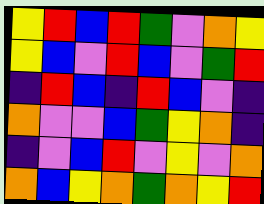[["yellow", "red", "blue", "red", "green", "violet", "orange", "yellow"], ["yellow", "blue", "violet", "red", "blue", "violet", "green", "red"], ["indigo", "red", "blue", "indigo", "red", "blue", "violet", "indigo"], ["orange", "violet", "violet", "blue", "green", "yellow", "orange", "indigo"], ["indigo", "violet", "blue", "red", "violet", "yellow", "violet", "orange"], ["orange", "blue", "yellow", "orange", "green", "orange", "yellow", "red"]]